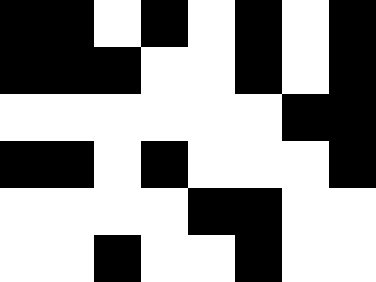[["black", "black", "white", "black", "white", "black", "white", "black"], ["black", "black", "black", "white", "white", "black", "white", "black"], ["white", "white", "white", "white", "white", "white", "black", "black"], ["black", "black", "white", "black", "white", "white", "white", "black"], ["white", "white", "white", "white", "black", "black", "white", "white"], ["white", "white", "black", "white", "white", "black", "white", "white"]]